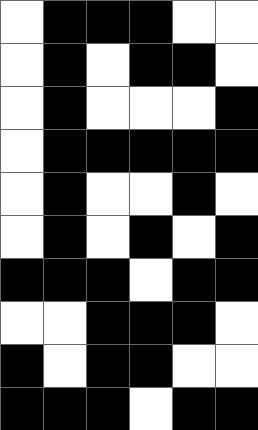[["white", "black", "black", "black", "white", "white"], ["white", "black", "white", "black", "black", "white"], ["white", "black", "white", "white", "white", "black"], ["white", "black", "black", "black", "black", "black"], ["white", "black", "white", "white", "black", "white"], ["white", "black", "white", "black", "white", "black"], ["black", "black", "black", "white", "black", "black"], ["white", "white", "black", "black", "black", "white"], ["black", "white", "black", "black", "white", "white"], ["black", "black", "black", "white", "black", "black"]]